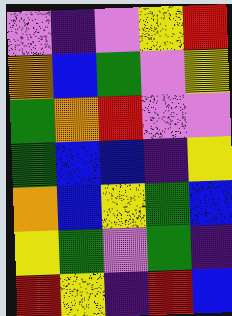[["violet", "indigo", "violet", "yellow", "red"], ["orange", "blue", "green", "violet", "yellow"], ["green", "orange", "red", "violet", "violet"], ["green", "blue", "blue", "indigo", "yellow"], ["orange", "blue", "yellow", "green", "blue"], ["yellow", "green", "violet", "green", "indigo"], ["red", "yellow", "indigo", "red", "blue"]]